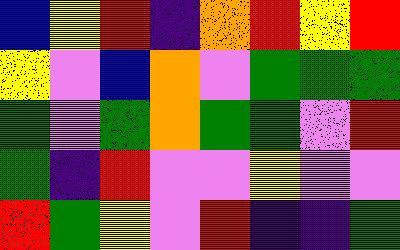[["blue", "yellow", "red", "indigo", "orange", "red", "yellow", "red"], ["yellow", "violet", "blue", "orange", "violet", "green", "green", "green"], ["green", "violet", "green", "orange", "green", "green", "violet", "red"], ["green", "indigo", "red", "violet", "violet", "yellow", "violet", "violet"], ["red", "green", "yellow", "violet", "red", "indigo", "indigo", "green"]]